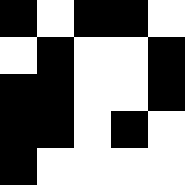[["black", "white", "black", "black", "white"], ["white", "black", "white", "white", "black"], ["black", "black", "white", "white", "black"], ["black", "black", "white", "black", "white"], ["black", "white", "white", "white", "white"]]